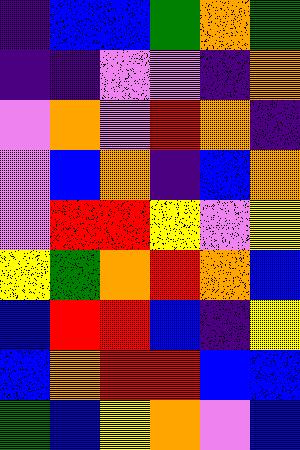[["indigo", "blue", "blue", "green", "orange", "green"], ["indigo", "indigo", "violet", "violet", "indigo", "orange"], ["violet", "orange", "violet", "red", "orange", "indigo"], ["violet", "blue", "orange", "indigo", "blue", "orange"], ["violet", "red", "red", "yellow", "violet", "yellow"], ["yellow", "green", "orange", "red", "orange", "blue"], ["blue", "red", "red", "blue", "indigo", "yellow"], ["blue", "orange", "red", "red", "blue", "blue"], ["green", "blue", "yellow", "orange", "violet", "blue"]]